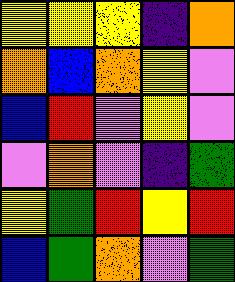[["yellow", "yellow", "yellow", "indigo", "orange"], ["orange", "blue", "orange", "yellow", "violet"], ["blue", "red", "violet", "yellow", "violet"], ["violet", "orange", "violet", "indigo", "green"], ["yellow", "green", "red", "yellow", "red"], ["blue", "green", "orange", "violet", "green"]]